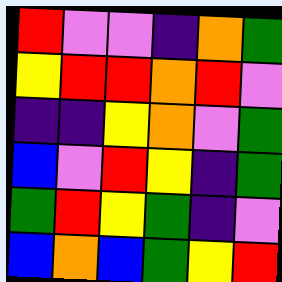[["red", "violet", "violet", "indigo", "orange", "green"], ["yellow", "red", "red", "orange", "red", "violet"], ["indigo", "indigo", "yellow", "orange", "violet", "green"], ["blue", "violet", "red", "yellow", "indigo", "green"], ["green", "red", "yellow", "green", "indigo", "violet"], ["blue", "orange", "blue", "green", "yellow", "red"]]